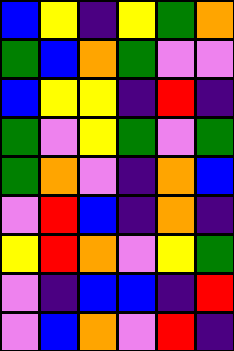[["blue", "yellow", "indigo", "yellow", "green", "orange"], ["green", "blue", "orange", "green", "violet", "violet"], ["blue", "yellow", "yellow", "indigo", "red", "indigo"], ["green", "violet", "yellow", "green", "violet", "green"], ["green", "orange", "violet", "indigo", "orange", "blue"], ["violet", "red", "blue", "indigo", "orange", "indigo"], ["yellow", "red", "orange", "violet", "yellow", "green"], ["violet", "indigo", "blue", "blue", "indigo", "red"], ["violet", "blue", "orange", "violet", "red", "indigo"]]